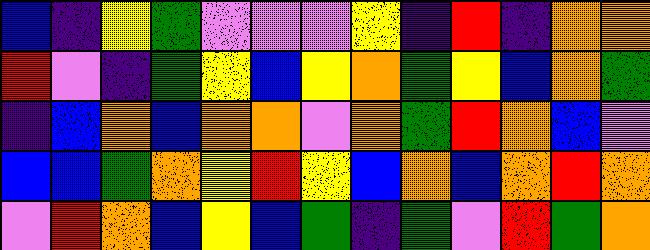[["blue", "indigo", "yellow", "green", "violet", "violet", "violet", "yellow", "indigo", "red", "indigo", "orange", "orange"], ["red", "violet", "indigo", "green", "yellow", "blue", "yellow", "orange", "green", "yellow", "blue", "orange", "green"], ["indigo", "blue", "orange", "blue", "orange", "orange", "violet", "orange", "green", "red", "orange", "blue", "violet"], ["blue", "blue", "green", "orange", "yellow", "red", "yellow", "blue", "orange", "blue", "orange", "red", "orange"], ["violet", "red", "orange", "blue", "yellow", "blue", "green", "indigo", "green", "violet", "red", "green", "orange"]]